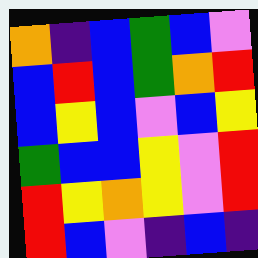[["orange", "indigo", "blue", "green", "blue", "violet"], ["blue", "red", "blue", "green", "orange", "red"], ["blue", "yellow", "blue", "violet", "blue", "yellow"], ["green", "blue", "blue", "yellow", "violet", "red"], ["red", "yellow", "orange", "yellow", "violet", "red"], ["red", "blue", "violet", "indigo", "blue", "indigo"]]